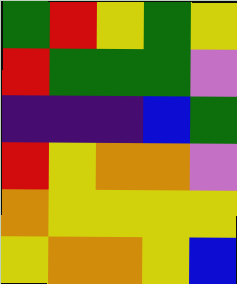[["green", "red", "yellow", "green", "yellow"], ["red", "green", "green", "green", "violet"], ["indigo", "indigo", "indigo", "blue", "green"], ["red", "yellow", "orange", "orange", "violet"], ["orange", "yellow", "yellow", "yellow", "yellow"], ["yellow", "orange", "orange", "yellow", "blue"]]